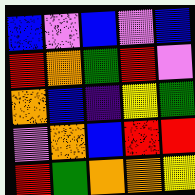[["blue", "violet", "blue", "violet", "blue"], ["red", "orange", "green", "red", "violet"], ["orange", "blue", "indigo", "yellow", "green"], ["violet", "orange", "blue", "red", "red"], ["red", "green", "orange", "orange", "yellow"]]